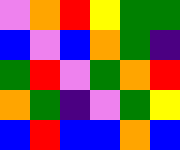[["violet", "orange", "red", "yellow", "green", "green"], ["blue", "violet", "blue", "orange", "green", "indigo"], ["green", "red", "violet", "green", "orange", "red"], ["orange", "green", "indigo", "violet", "green", "yellow"], ["blue", "red", "blue", "blue", "orange", "blue"]]